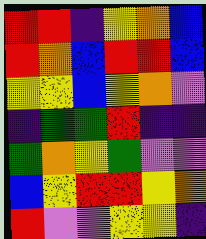[["red", "red", "indigo", "yellow", "orange", "blue"], ["red", "orange", "blue", "red", "red", "blue"], ["yellow", "yellow", "blue", "yellow", "orange", "violet"], ["indigo", "green", "green", "red", "indigo", "indigo"], ["green", "orange", "yellow", "green", "violet", "violet"], ["blue", "yellow", "red", "red", "yellow", "orange"], ["red", "violet", "violet", "yellow", "yellow", "indigo"]]